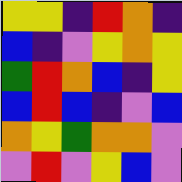[["yellow", "yellow", "indigo", "red", "orange", "indigo"], ["blue", "indigo", "violet", "yellow", "orange", "yellow"], ["green", "red", "orange", "blue", "indigo", "yellow"], ["blue", "red", "blue", "indigo", "violet", "blue"], ["orange", "yellow", "green", "orange", "orange", "violet"], ["violet", "red", "violet", "yellow", "blue", "violet"]]